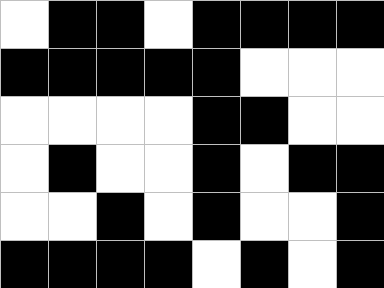[["white", "black", "black", "white", "black", "black", "black", "black"], ["black", "black", "black", "black", "black", "white", "white", "white"], ["white", "white", "white", "white", "black", "black", "white", "white"], ["white", "black", "white", "white", "black", "white", "black", "black"], ["white", "white", "black", "white", "black", "white", "white", "black"], ["black", "black", "black", "black", "white", "black", "white", "black"]]